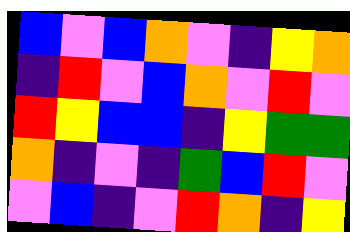[["blue", "violet", "blue", "orange", "violet", "indigo", "yellow", "orange"], ["indigo", "red", "violet", "blue", "orange", "violet", "red", "violet"], ["red", "yellow", "blue", "blue", "indigo", "yellow", "green", "green"], ["orange", "indigo", "violet", "indigo", "green", "blue", "red", "violet"], ["violet", "blue", "indigo", "violet", "red", "orange", "indigo", "yellow"]]